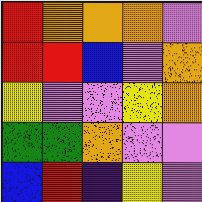[["red", "orange", "orange", "orange", "violet"], ["red", "red", "blue", "violet", "orange"], ["yellow", "violet", "violet", "yellow", "orange"], ["green", "green", "orange", "violet", "violet"], ["blue", "red", "indigo", "yellow", "violet"]]